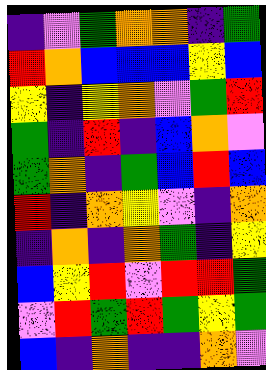[["indigo", "violet", "green", "orange", "orange", "indigo", "green"], ["red", "orange", "blue", "blue", "blue", "yellow", "blue"], ["yellow", "indigo", "yellow", "orange", "violet", "green", "red"], ["green", "indigo", "red", "indigo", "blue", "orange", "violet"], ["green", "orange", "indigo", "green", "blue", "red", "blue"], ["red", "indigo", "orange", "yellow", "violet", "indigo", "orange"], ["indigo", "orange", "indigo", "orange", "green", "indigo", "yellow"], ["blue", "yellow", "red", "violet", "red", "red", "green"], ["violet", "red", "green", "red", "green", "yellow", "green"], ["blue", "indigo", "orange", "indigo", "indigo", "orange", "violet"]]